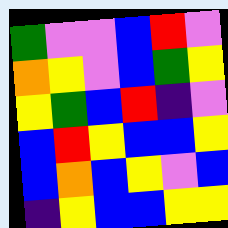[["green", "violet", "violet", "blue", "red", "violet"], ["orange", "yellow", "violet", "blue", "green", "yellow"], ["yellow", "green", "blue", "red", "indigo", "violet"], ["blue", "red", "yellow", "blue", "blue", "yellow"], ["blue", "orange", "blue", "yellow", "violet", "blue"], ["indigo", "yellow", "blue", "blue", "yellow", "yellow"]]